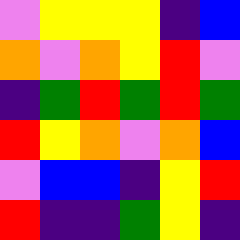[["violet", "yellow", "yellow", "yellow", "indigo", "blue"], ["orange", "violet", "orange", "yellow", "red", "violet"], ["indigo", "green", "red", "green", "red", "green"], ["red", "yellow", "orange", "violet", "orange", "blue"], ["violet", "blue", "blue", "indigo", "yellow", "red"], ["red", "indigo", "indigo", "green", "yellow", "indigo"]]